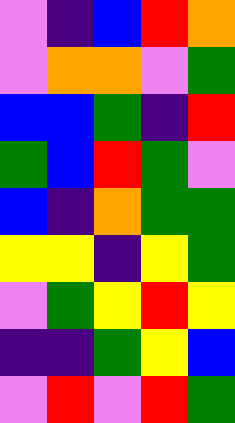[["violet", "indigo", "blue", "red", "orange"], ["violet", "orange", "orange", "violet", "green"], ["blue", "blue", "green", "indigo", "red"], ["green", "blue", "red", "green", "violet"], ["blue", "indigo", "orange", "green", "green"], ["yellow", "yellow", "indigo", "yellow", "green"], ["violet", "green", "yellow", "red", "yellow"], ["indigo", "indigo", "green", "yellow", "blue"], ["violet", "red", "violet", "red", "green"]]